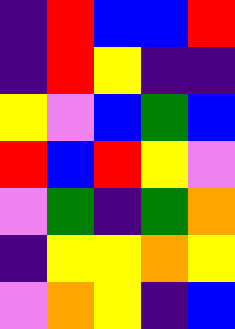[["indigo", "red", "blue", "blue", "red"], ["indigo", "red", "yellow", "indigo", "indigo"], ["yellow", "violet", "blue", "green", "blue"], ["red", "blue", "red", "yellow", "violet"], ["violet", "green", "indigo", "green", "orange"], ["indigo", "yellow", "yellow", "orange", "yellow"], ["violet", "orange", "yellow", "indigo", "blue"]]